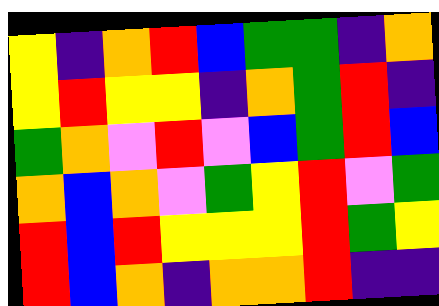[["yellow", "indigo", "orange", "red", "blue", "green", "green", "indigo", "orange"], ["yellow", "red", "yellow", "yellow", "indigo", "orange", "green", "red", "indigo"], ["green", "orange", "violet", "red", "violet", "blue", "green", "red", "blue"], ["orange", "blue", "orange", "violet", "green", "yellow", "red", "violet", "green"], ["red", "blue", "red", "yellow", "yellow", "yellow", "red", "green", "yellow"], ["red", "blue", "orange", "indigo", "orange", "orange", "red", "indigo", "indigo"]]